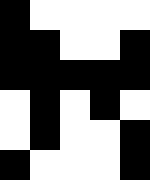[["black", "white", "white", "white", "white"], ["black", "black", "white", "white", "black"], ["black", "black", "black", "black", "black"], ["white", "black", "white", "black", "white"], ["white", "black", "white", "white", "black"], ["black", "white", "white", "white", "black"]]